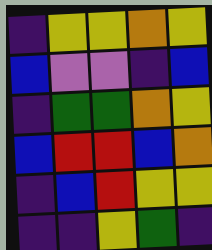[["indigo", "yellow", "yellow", "orange", "yellow"], ["blue", "violet", "violet", "indigo", "blue"], ["indigo", "green", "green", "orange", "yellow"], ["blue", "red", "red", "blue", "orange"], ["indigo", "blue", "red", "yellow", "yellow"], ["indigo", "indigo", "yellow", "green", "indigo"]]